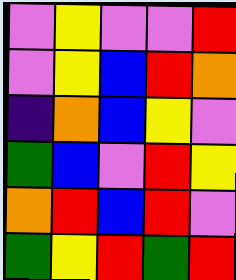[["violet", "yellow", "violet", "violet", "red"], ["violet", "yellow", "blue", "red", "orange"], ["indigo", "orange", "blue", "yellow", "violet"], ["green", "blue", "violet", "red", "yellow"], ["orange", "red", "blue", "red", "violet"], ["green", "yellow", "red", "green", "red"]]